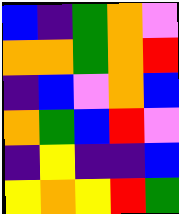[["blue", "indigo", "green", "orange", "violet"], ["orange", "orange", "green", "orange", "red"], ["indigo", "blue", "violet", "orange", "blue"], ["orange", "green", "blue", "red", "violet"], ["indigo", "yellow", "indigo", "indigo", "blue"], ["yellow", "orange", "yellow", "red", "green"]]